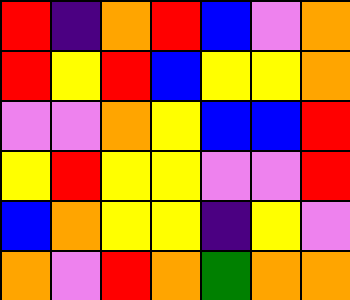[["red", "indigo", "orange", "red", "blue", "violet", "orange"], ["red", "yellow", "red", "blue", "yellow", "yellow", "orange"], ["violet", "violet", "orange", "yellow", "blue", "blue", "red"], ["yellow", "red", "yellow", "yellow", "violet", "violet", "red"], ["blue", "orange", "yellow", "yellow", "indigo", "yellow", "violet"], ["orange", "violet", "red", "orange", "green", "orange", "orange"]]